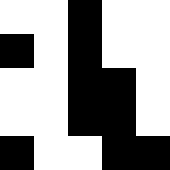[["white", "white", "black", "white", "white"], ["black", "white", "black", "white", "white"], ["white", "white", "black", "black", "white"], ["white", "white", "black", "black", "white"], ["black", "white", "white", "black", "black"]]